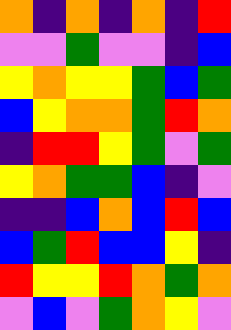[["orange", "indigo", "orange", "indigo", "orange", "indigo", "red"], ["violet", "violet", "green", "violet", "violet", "indigo", "blue"], ["yellow", "orange", "yellow", "yellow", "green", "blue", "green"], ["blue", "yellow", "orange", "orange", "green", "red", "orange"], ["indigo", "red", "red", "yellow", "green", "violet", "green"], ["yellow", "orange", "green", "green", "blue", "indigo", "violet"], ["indigo", "indigo", "blue", "orange", "blue", "red", "blue"], ["blue", "green", "red", "blue", "blue", "yellow", "indigo"], ["red", "yellow", "yellow", "red", "orange", "green", "orange"], ["violet", "blue", "violet", "green", "orange", "yellow", "violet"]]